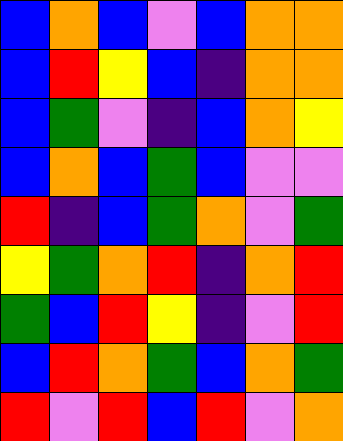[["blue", "orange", "blue", "violet", "blue", "orange", "orange"], ["blue", "red", "yellow", "blue", "indigo", "orange", "orange"], ["blue", "green", "violet", "indigo", "blue", "orange", "yellow"], ["blue", "orange", "blue", "green", "blue", "violet", "violet"], ["red", "indigo", "blue", "green", "orange", "violet", "green"], ["yellow", "green", "orange", "red", "indigo", "orange", "red"], ["green", "blue", "red", "yellow", "indigo", "violet", "red"], ["blue", "red", "orange", "green", "blue", "orange", "green"], ["red", "violet", "red", "blue", "red", "violet", "orange"]]